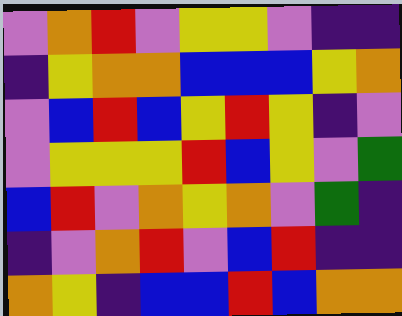[["violet", "orange", "red", "violet", "yellow", "yellow", "violet", "indigo", "indigo"], ["indigo", "yellow", "orange", "orange", "blue", "blue", "blue", "yellow", "orange"], ["violet", "blue", "red", "blue", "yellow", "red", "yellow", "indigo", "violet"], ["violet", "yellow", "yellow", "yellow", "red", "blue", "yellow", "violet", "green"], ["blue", "red", "violet", "orange", "yellow", "orange", "violet", "green", "indigo"], ["indigo", "violet", "orange", "red", "violet", "blue", "red", "indigo", "indigo"], ["orange", "yellow", "indigo", "blue", "blue", "red", "blue", "orange", "orange"]]